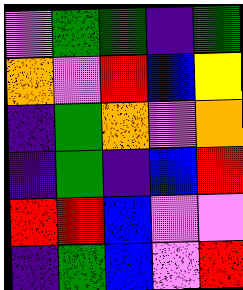[["violet", "green", "green", "indigo", "green"], ["orange", "violet", "red", "blue", "yellow"], ["indigo", "green", "orange", "violet", "orange"], ["indigo", "green", "indigo", "blue", "red"], ["red", "red", "blue", "violet", "violet"], ["indigo", "green", "blue", "violet", "red"]]